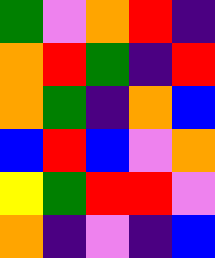[["green", "violet", "orange", "red", "indigo"], ["orange", "red", "green", "indigo", "red"], ["orange", "green", "indigo", "orange", "blue"], ["blue", "red", "blue", "violet", "orange"], ["yellow", "green", "red", "red", "violet"], ["orange", "indigo", "violet", "indigo", "blue"]]